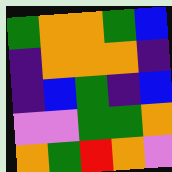[["green", "orange", "orange", "green", "blue"], ["indigo", "orange", "orange", "orange", "indigo"], ["indigo", "blue", "green", "indigo", "blue"], ["violet", "violet", "green", "green", "orange"], ["orange", "green", "red", "orange", "violet"]]